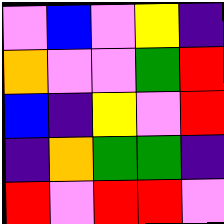[["violet", "blue", "violet", "yellow", "indigo"], ["orange", "violet", "violet", "green", "red"], ["blue", "indigo", "yellow", "violet", "red"], ["indigo", "orange", "green", "green", "indigo"], ["red", "violet", "red", "red", "violet"]]